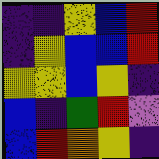[["indigo", "indigo", "yellow", "blue", "red"], ["indigo", "yellow", "blue", "blue", "red"], ["yellow", "yellow", "blue", "yellow", "indigo"], ["blue", "indigo", "green", "red", "violet"], ["blue", "red", "orange", "yellow", "indigo"]]